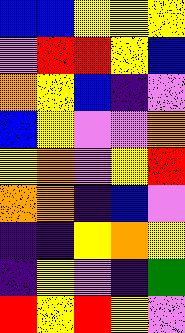[["blue", "blue", "yellow", "yellow", "yellow"], ["violet", "red", "red", "yellow", "blue"], ["orange", "yellow", "blue", "indigo", "violet"], ["blue", "yellow", "violet", "violet", "orange"], ["yellow", "orange", "violet", "yellow", "red"], ["orange", "orange", "indigo", "blue", "violet"], ["indigo", "indigo", "yellow", "orange", "yellow"], ["indigo", "yellow", "violet", "indigo", "green"], ["red", "yellow", "red", "yellow", "violet"]]